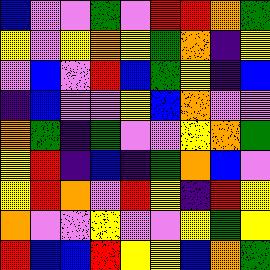[["blue", "violet", "violet", "green", "violet", "red", "red", "orange", "green"], ["yellow", "violet", "yellow", "orange", "yellow", "green", "orange", "indigo", "yellow"], ["violet", "blue", "violet", "red", "blue", "green", "yellow", "indigo", "blue"], ["indigo", "blue", "violet", "violet", "yellow", "blue", "orange", "violet", "violet"], ["orange", "green", "indigo", "green", "violet", "violet", "yellow", "orange", "green"], ["yellow", "red", "indigo", "blue", "indigo", "green", "orange", "blue", "violet"], ["yellow", "red", "orange", "violet", "red", "yellow", "indigo", "red", "yellow"], ["orange", "violet", "violet", "yellow", "violet", "violet", "yellow", "green", "yellow"], ["red", "blue", "blue", "red", "yellow", "yellow", "blue", "orange", "green"]]